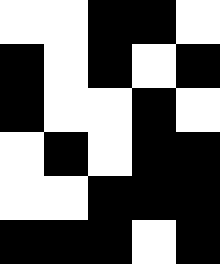[["white", "white", "black", "black", "white"], ["black", "white", "black", "white", "black"], ["black", "white", "white", "black", "white"], ["white", "black", "white", "black", "black"], ["white", "white", "black", "black", "black"], ["black", "black", "black", "white", "black"]]